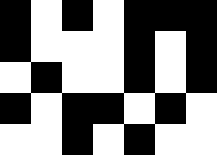[["black", "white", "black", "white", "black", "black", "black"], ["black", "white", "white", "white", "black", "white", "black"], ["white", "black", "white", "white", "black", "white", "black"], ["black", "white", "black", "black", "white", "black", "white"], ["white", "white", "black", "white", "black", "white", "white"]]